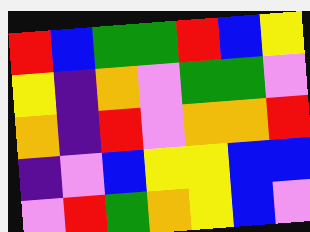[["red", "blue", "green", "green", "red", "blue", "yellow"], ["yellow", "indigo", "orange", "violet", "green", "green", "violet"], ["orange", "indigo", "red", "violet", "orange", "orange", "red"], ["indigo", "violet", "blue", "yellow", "yellow", "blue", "blue"], ["violet", "red", "green", "orange", "yellow", "blue", "violet"]]